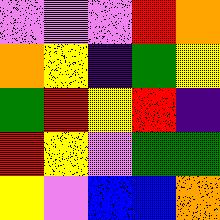[["violet", "violet", "violet", "red", "orange"], ["orange", "yellow", "indigo", "green", "yellow"], ["green", "red", "yellow", "red", "indigo"], ["red", "yellow", "violet", "green", "green"], ["yellow", "violet", "blue", "blue", "orange"]]